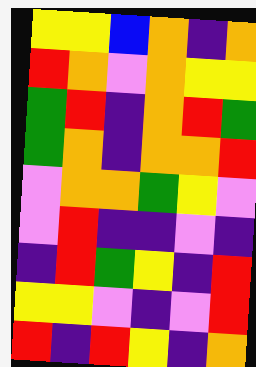[["yellow", "yellow", "blue", "orange", "indigo", "orange"], ["red", "orange", "violet", "orange", "yellow", "yellow"], ["green", "red", "indigo", "orange", "red", "green"], ["green", "orange", "indigo", "orange", "orange", "red"], ["violet", "orange", "orange", "green", "yellow", "violet"], ["violet", "red", "indigo", "indigo", "violet", "indigo"], ["indigo", "red", "green", "yellow", "indigo", "red"], ["yellow", "yellow", "violet", "indigo", "violet", "red"], ["red", "indigo", "red", "yellow", "indigo", "orange"]]